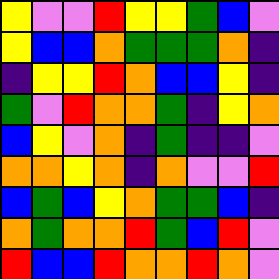[["yellow", "violet", "violet", "red", "yellow", "yellow", "green", "blue", "violet"], ["yellow", "blue", "blue", "orange", "green", "green", "green", "orange", "indigo"], ["indigo", "yellow", "yellow", "red", "orange", "blue", "blue", "yellow", "indigo"], ["green", "violet", "red", "orange", "orange", "green", "indigo", "yellow", "orange"], ["blue", "yellow", "violet", "orange", "indigo", "green", "indigo", "indigo", "violet"], ["orange", "orange", "yellow", "orange", "indigo", "orange", "violet", "violet", "red"], ["blue", "green", "blue", "yellow", "orange", "green", "green", "blue", "indigo"], ["orange", "green", "orange", "orange", "red", "green", "blue", "red", "violet"], ["red", "blue", "blue", "red", "orange", "orange", "red", "orange", "violet"]]